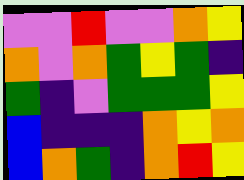[["violet", "violet", "red", "violet", "violet", "orange", "yellow"], ["orange", "violet", "orange", "green", "yellow", "green", "indigo"], ["green", "indigo", "violet", "green", "green", "green", "yellow"], ["blue", "indigo", "indigo", "indigo", "orange", "yellow", "orange"], ["blue", "orange", "green", "indigo", "orange", "red", "yellow"]]